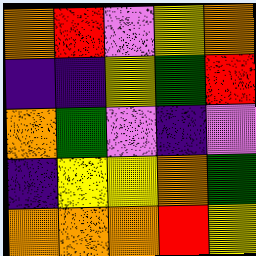[["orange", "red", "violet", "yellow", "orange"], ["indigo", "indigo", "yellow", "green", "red"], ["orange", "green", "violet", "indigo", "violet"], ["indigo", "yellow", "yellow", "orange", "green"], ["orange", "orange", "orange", "red", "yellow"]]